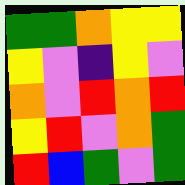[["green", "green", "orange", "yellow", "yellow"], ["yellow", "violet", "indigo", "yellow", "violet"], ["orange", "violet", "red", "orange", "red"], ["yellow", "red", "violet", "orange", "green"], ["red", "blue", "green", "violet", "green"]]